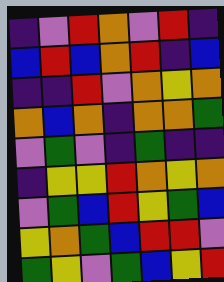[["indigo", "violet", "red", "orange", "violet", "red", "indigo"], ["blue", "red", "blue", "orange", "red", "indigo", "blue"], ["indigo", "indigo", "red", "violet", "orange", "yellow", "orange"], ["orange", "blue", "orange", "indigo", "orange", "orange", "green"], ["violet", "green", "violet", "indigo", "green", "indigo", "indigo"], ["indigo", "yellow", "yellow", "red", "orange", "yellow", "orange"], ["violet", "green", "blue", "red", "yellow", "green", "blue"], ["yellow", "orange", "green", "blue", "red", "red", "violet"], ["green", "yellow", "violet", "green", "blue", "yellow", "red"]]